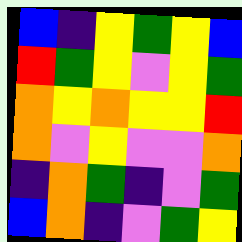[["blue", "indigo", "yellow", "green", "yellow", "blue"], ["red", "green", "yellow", "violet", "yellow", "green"], ["orange", "yellow", "orange", "yellow", "yellow", "red"], ["orange", "violet", "yellow", "violet", "violet", "orange"], ["indigo", "orange", "green", "indigo", "violet", "green"], ["blue", "orange", "indigo", "violet", "green", "yellow"]]